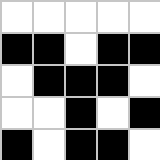[["white", "white", "white", "white", "white"], ["black", "black", "white", "black", "black"], ["white", "black", "black", "black", "white"], ["white", "white", "black", "white", "black"], ["black", "white", "black", "black", "white"]]